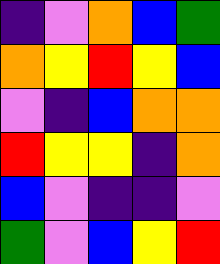[["indigo", "violet", "orange", "blue", "green"], ["orange", "yellow", "red", "yellow", "blue"], ["violet", "indigo", "blue", "orange", "orange"], ["red", "yellow", "yellow", "indigo", "orange"], ["blue", "violet", "indigo", "indigo", "violet"], ["green", "violet", "blue", "yellow", "red"]]